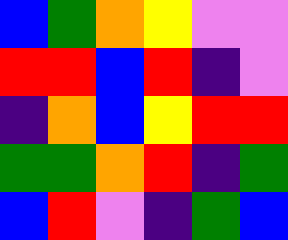[["blue", "green", "orange", "yellow", "violet", "violet"], ["red", "red", "blue", "red", "indigo", "violet"], ["indigo", "orange", "blue", "yellow", "red", "red"], ["green", "green", "orange", "red", "indigo", "green"], ["blue", "red", "violet", "indigo", "green", "blue"]]